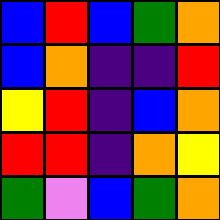[["blue", "red", "blue", "green", "orange"], ["blue", "orange", "indigo", "indigo", "red"], ["yellow", "red", "indigo", "blue", "orange"], ["red", "red", "indigo", "orange", "yellow"], ["green", "violet", "blue", "green", "orange"]]